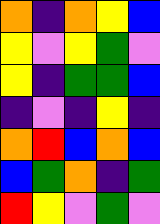[["orange", "indigo", "orange", "yellow", "blue"], ["yellow", "violet", "yellow", "green", "violet"], ["yellow", "indigo", "green", "green", "blue"], ["indigo", "violet", "indigo", "yellow", "indigo"], ["orange", "red", "blue", "orange", "blue"], ["blue", "green", "orange", "indigo", "green"], ["red", "yellow", "violet", "green", "violet"]]